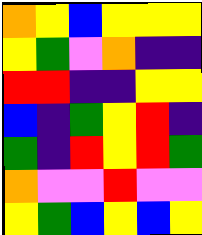[["orange", "yellow", "blue", "yellow", "yellow", "yellow"], ["yellow", "green", "violet", "orange", "indigo", "indigo"], ["red", "red", "indigo", "indigo", "yellow", "yellow"], ["blue", "indigo", "green", "yellow", "red", "indigo"], ["green", "indigo", "red", "yellow", "red", "green"], ["orange", "violet", "violet", "red", "violet", "violet"], ["yellow", "green", "blue", "yellow", "blue", "yellow"]]